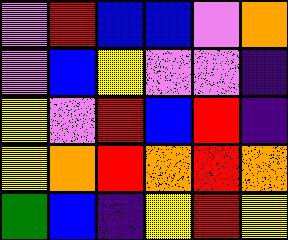[["violet", "red", "blue", "blue", "violet", "orange"], ["violet", "blue", "yellow", "violet", "violet", "indigo"], ["yellow", "violet", "red", "blue", "red", "indigo"], ["yellow", "orange", "red", "orange", "red", "orange"], ["green", "blue", "indigo", "yellow", "red", "yellow"]]